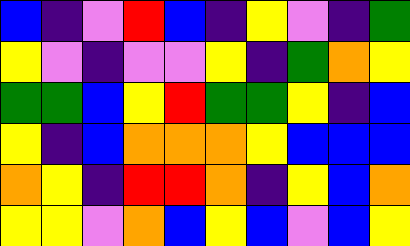[["blue", "indigo", "violet", "red", "blue", "indigo", "yellow", "violet", "indigo", "green"], ["yellow", "violet", "indigo", "violet", "violet", "yellow", "indigo", "green", "orange", "yellow"], ["green", "green", "blue", "yellow", "red", "green", "green", "yellow", "indigo", "blue"], ["yellow", "indigo", "blue", "orange", "orange", "orange", "yellow", "blue", "blue", "blue"], ["orange", "yellow", "indigo", "red", "red", "orange", "indigo", "yellow", "blue", "orange"], ["yellow", "yellow", "violet", "orange", "blue", "yellow", "blue", "violet", "blue", "yellow"]]